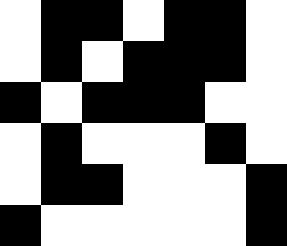[["white", "black", "black", "white", "black", "black", "white"], ["white", "black", "white", "black", "black", "black", "white"], ["black", "white", "black", "black", "black", "white", "white"], ["white", "black", "white", "white", "white", "black", "white"], ["white", "black", "black", "white", "white", "white", "black"], ["black", "white", "white", "white", "white", "white", "black"]]